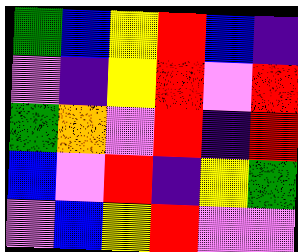[["green", "blue", "yellow", "red", "blue", "indigo"], ["violet", "indigo", "yellow", "red", "violet", "red"], ["green", "orange", "violet", "red", "indigo", "red"], ["blue", "violet", "red", "indigo", "yellow", "green"], ["violet", "blue", "yellow", "red", "violet", "violet"]]